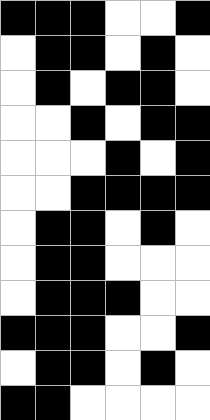[["black", "black", "black", "white", "white", "black"], ["white", "black", "black", "white", "black", "white"], ["white", "black", "white", "black", "black", "white"], ["white", "white", "black", "white", "black", "black"], ["white", "white", "white", "black", "white", "black"], ["white", "white", "black", "black", "black", "black"], ["white", "black", "black", "white", "black", "white"], ["white", "black", "black", "white", "white", "white"], ["white", "black", "black", "black", "white", "white"], ["black", "black", "black", "white", "white", "black"], ["white", "black", "black", "white", "black", "white"], ["black", "black", "white", "white", "white", "white"]]